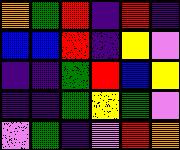[["orange", "green", "red", "indigo", "red", "indigo"], ["blue", "blue", "red", "indigo", "yellow", "violet"], ["indigo", "indigo", "green", "red", "blue", "yellow"], ["indigo", "indigo", "green", "yellow", "green", "violet"], ["violet", "green", "indigo", "violet", "red", "orange"]]